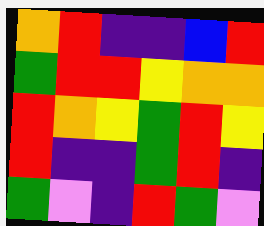[["orange", "red", "indigo", "indigo", "blue", "red"], ["green", "red", "red", "yellow", "orange", "orange"], ["red", "orange", "yellow", "green", "red", "yellow"], ["red", "indigo", "indigo", "green", "red", "indigo"], ["green", "violet", "indigo", "red", "green", "violet"]]